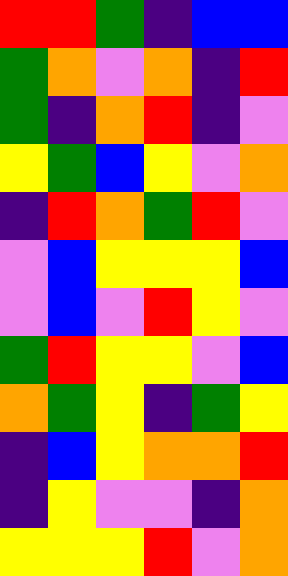[["red", "red", "green", "indigo", "blue", "blue"], ["green", "orange", "violet", "orange", "indigo", "red"], ["green", "indigo", "orange", "red", "indigo", "violet"], ["yellow", "green", "blue", "yellow", "violet", "orange"], ["indigo", "red", "orange", "green", "red", "violet"], ["violet", "blue", "yellow", "yellow", "yellow", "blue"], ["violet", "blue", "violet", "red", "yellow", "violet"], ["green", "red", "yellow", "yellow", "violet", "blue"], ["orange", "green", "yellow", "indigo", "green", "yellow"], ["indigo", "blue", "yellow", "orange", "orange", "red"], ["indigo", "yellow", "violet", "violet", "indigo", "orange"], ["yellow", "yellow", "yellow", "red", "violet", "orange"]]